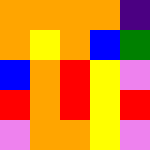[["orange", "orange", "orange", "orange", "indigo"], ["orange", "yellow", "orange", "blue", "green"], ["blue", "orange", "red", "yellow", "violet"], ["red", "orange", "red", "yellow", "red"], ["violet", "orange", "orange", "yellow", "violet"]]